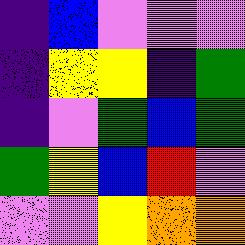[["indigo", "blue", "violet", "violet", "violet"], ["indigo", "yellow", "yellow", "indigo", "green"], ["indigo", "violet", "green", "blue", "green"], ["green", "yellow", "blue", "red", "violet"], ["violet", "violet", "yellow", "orange", "orange"]]